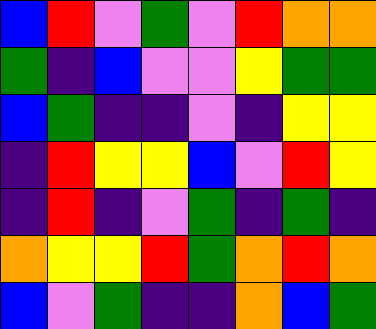[["blue", "red", "violet", "green", "violet", "red", "orange", "orange"], ["green", "indigo", "blue", "violet", "violet", "yellow", "green", "green"], ["blue", "green", "indigo", "indigo", "violet", "indigo", "yellow", "yellow"], ["indigo", "red", "yellow", "yellow", "blue", "violet", "red", "yellow"], ["indigo", "red", "indigo", "violet", "green", "indigo", "green", "indigo"], ["orange", "yellow", "yellow", "red", "green", "orange", "red", "orange"], ["blue", "violet", "green", "indigo", "indigo", "orange", "blue", "green"]]